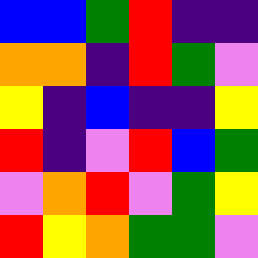[["blue", "blue", "green", "red", "indigo", "indigo"], ["orange", "orange", "indigo", "red", "green", "violet"], ["yellow", "indigo", "blue", "indigo", "indigo", "yellow"], ["red", "indigo", "violet", "red", "blue", "green"], ["violet", "orange", "red", "violet", "green", "yellow"], ["red", "yellow", "orange", "green", "green", "violet"]]